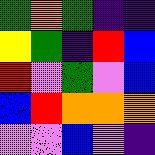[["green", "orange", "green", "indigo", "indigo"], ["yellow", "green", "indigo", "red", "blue"], ["red", "violet", "green", "violet", "blue"], ["blue", "red", "orange", "orange", "orange"], ["violet", "violet", "blue", "violet", "indigo"]]